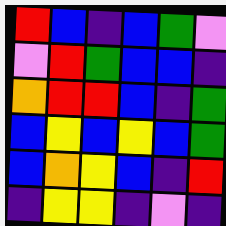[["red", "blue", "indigo", "blue", "green", "violet"], ["violet", "red", "green", "blue", "blue", "indigo"], ["orange", "red", "red", "blue", "indigo", "green"], ["blue", "yellow", "blue", "yellow", "blue", "green"], ["blue", "orange", "yellow", "blue", "indigo", "red"], ["indigo", "yellow", "yellow", "indigo", "violet", "indigo"]]